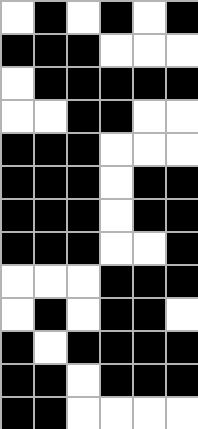[["white", "black", "white", "black", "white", "black"], ["black", "black", "black", "white", "white", "white"], ["white", "black", "black", "black", "black", "black"], ["white", "white", "black", "black", "white", "white"], ["black", "black", "black", "white", "white", "white"], ["black", "black", "black", "white", "black", "black"], ["black", "black", "black", "white", "black", "black"], ["black", "black", "black", "white", "white", "black"], ["white", "white", "white", "black", "black", "black"], ["white", "black", "white", "black", "black", "white"], ["black", "white", "black", "black", "black", "black"], ["black", "black", "white", "black", "black", "black"], ["black", "black", "white", "white", "white", "white"]]